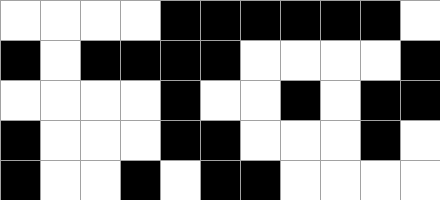[["white", "white", "white", "white", "black", "black", "black", "black", "black", "black", "white"], ["black", "white", "black", "black", "black", "black", "white", "white", "white", "white", "black"], ["white", "white", "white", "white", "black", "white", "white", "black", "white", "black", "black"], ["black", "white", "white", "white", "black", "black", "white", "white", "white", "black", "white"], ["black", "white", "white", "black", "white", "black", "black", "white", "white", "white", "white"]]